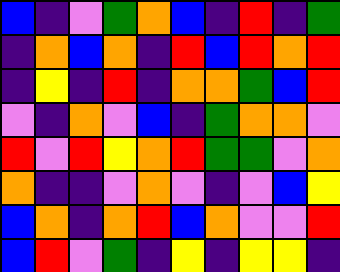[["blue", "indigo", "violet", "green", "orange", "blue", "indigo", "red", "indigo", "green"], ["indigo", "orange", "blue", "orange", "indigo", "red", "blue", "red", "orange", "red"], ["indigo", "yellow", "indigo", "red", "indigo", "orange", "orange", "green", "blue", "red"], ["violet", "indigo", "orange", "violet", "blue", "indigo", "green", "orange", "orange", "violet"], ["red", "violet", "red", "yellow", "orange", "red", "green", "green", "violet", "orange"], ["orange", "indigo", "indigo", "violet", "orange", "violet", "indigo", "violet", "blue", "yellow"], ["blue", "orange", "indigo", "orange", "red", "blue", "orange", "violet", "violet", "red"], ["blue", "red", "violet", "green", "indigo", "yellow", "indigo", "yellow", "yellow", "indigo"]]